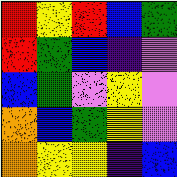[["red", "yellow", "red", "blue", "green"], ["red", "green", "blue", "indigo", "violet"], ["blue", "green", "violet", "yellow", "violet"], ["orange", "blue", "green", "yellow", "violet"], ["orange", "yellow", "yellow", "indigo", "blue"]]